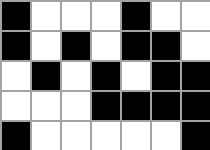[["black", "white", "white", "white", "black", "white", "white"], ["black", "white", "black", "white", "black", "black", "white"], ["white", "black", "white", "black", "white", "black", "black"], ["white", "white", "white", "black", "black", "black", "black"], ["black", "white", "white", "white", "white", "white", "black"]]